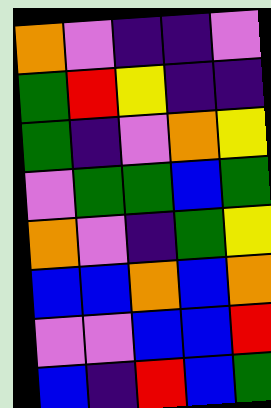[["orange", "violet", "indigo", "indigo", "violet"], ["green", "red", "yellow", "indigo", "indigo"], ["green", "indigo", "violet", "orange", "yellow"], ["violet", "green", "green", "blue", "green"], ["orange", "violet", "indigo", "green", "yellow"], ["blue", "blue", "orange", "blue", "orange"], ["violet", "violet", "blue", "blue", "red"], ["blue", "indigo", "red", "blue", "green"]]